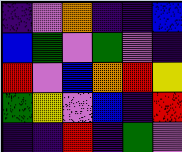[["indigo", "violet", "orange", "indigo", "indigo", "blue"], ["blue", "green", "violet", "green", "violet", "indigo"], ["red", "violet", "blue", "orange", "red", "yellow"], ["green", "yellow", "violet", "blue", "indigo", "red"], ["indigo", "indigo", "red", "indigo", "green", "violet"]]